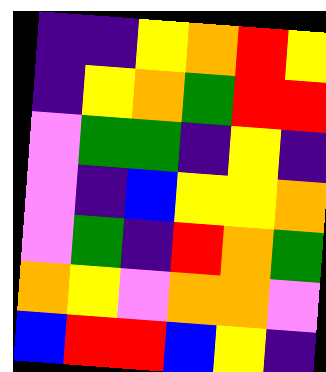[["indigo", "indigo", "yellow", "orange", "red", "yellow"], ["indigo", "yellow", "orange", "green", "red", "red"], ["violet", "green", "green", "indigo", "yellow", "indigo"], ["violet", "indigo", "blue", "yellow", "yellow", "orange"], ["violet", "green", "indigo", "red", "orange", "green"], ["orange", "yellow", "violet", "orange", "orange", "violet"], ["blue", "red", "red", "blue", "yellow", "indigo"]]